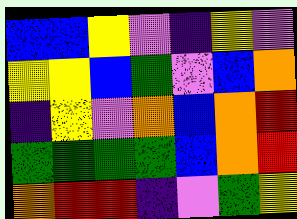[["blue", "blue", "yellow", "violet", "indigo", "yellow", "violet"], ["yellow", "yellow", "blue", "green", "violet", "blue", "orange"], ["indigo", "yellow", "violet", "orange", "blue", "orange", "red"], ["green", "green", "green", "green", "blue", "orange", "red"], ["orange", "red", "red", "indigo", "violet", "green", "yellow"]]